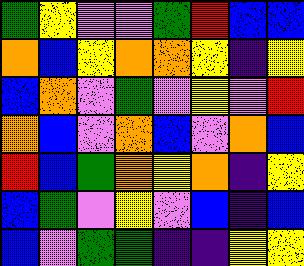[["green", "yellow", "violet", "violet", "green", "red", "blue", "blue"], ["orange", "blue", "yellow", "orange", "orange", "yellow", "indigo", "yellow"], ["blue", "orange", "violet", "green", "violet", "yellow", "violet", "red"], ["orange", "blue", "violet", "orange", "blue", "violet", "orange", "blue"], ["red", "blue", "green", "orange", "yellow", "orange", "indigo", "yellow"], ["blue", "green", "violet", "yellow", "violet", "blue", "indigo", "blue"], ["blue", "violet", "green", "green", "indigo", "indigo", "yellow", "yellow"]]